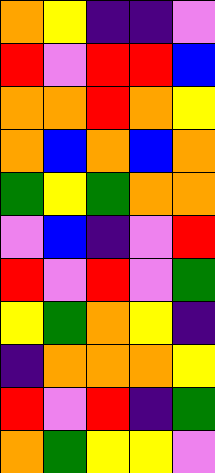[["orange", "yellow", "indigo", "indigo", "violet"], ["red", "violet", "red", "red", "blue"], ["orange", "orange", "red", "orange", "yellow"], ["orange", "blue", "orange", "blue", "orange"], ["green", "yellow", "green", "orange", "orange"], ["violet", "blue", "indigo", "violet", "red"], ["red", "violet", "red", "violet", "green"], ["yellow", "green", "orange", "yellow", "indigo"], ["indigo", "orange", "orange", "orange", "yellow"], ["red", "violet", "red", "indigo", "green"], ["orange", "green", "yellow", "yellow", "violet"]]